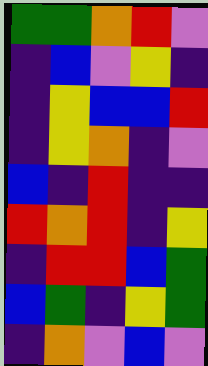[["green", "green", "orange", "red", "violet"], ["indigo", "blue", "violet", "yellow", "indigo"], ["indigo", "yellow", "blue", "blue", "red"], ["indigo", "yellow", "orange", "indigo", "violet"], ["blue", "indigo", "red", "indigo", "indigo"], ["red", "orange", "red", "indigo", "yellow"], ["indigo", "red", "red", "blue", "green"], ["blue", "green", "indigo", "yellow", "green"], ["indigo", "orange", "violet", "blue", "violet"]]